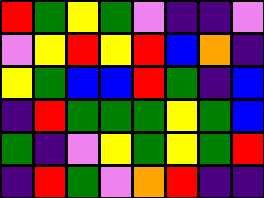[["red", "green", "yellow", "green", "violet", "indigo", "indigo", "violet"], ["violet", "yellow", "red", "yellow", "red", "blue", "orange", "indigo"], ["yellow", "green", "blue", "blue", "red", "green", "indigo", "blue"], ["indigo", "red", "green", "green", "green", "yellow", "green", "blue"], ["green", "indigo", "violet", "yellow", "green", "yellow", "green", "red"], ["indigo", "red", "green", "violet", "orange", "red", "indigo", "indigo"]]